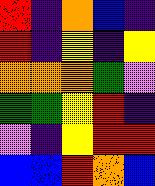[["red", "indigo", "orange", "blue", "indigo"], ["red", "indigo", "yellow", "indigo", "yellow"], ["orange", "orange", "orange", "green", "violet"], ["green", "green", "yellow", "red", "indigo"], ["violet", "indigo", "yellow", "red", "red"], ["blue", "blue", "red", "orange", "blue"]]